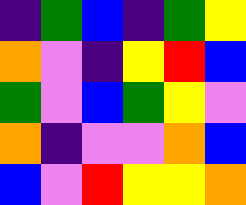[["indigo", "green", "blue", "indigo", "green", "yellow"], ["orange", "violet", "indigo", "yellow", "red", "blue"], ["green", "violet", "blue", "green", "yellow", "violet"], ["orange", "indigo", "violet", "violet", "orange", "blue"], ["blue", "violet", "red", "yellow", "yellow", "orange"]]